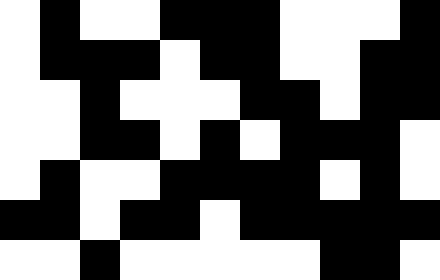[["white", "black", "white", "white", "black", "black", "black", "white", "white", "white", "black"], ["white", "black", "black", "black", "white", "black", "black", "white", "white", "black", "black"], ["white", "white", "black", "white", "white", "white", "black", "black", "white", "black", "black"], ["white", "white", "black", "black", "white", "black", "white", "black", "black", "black", "white"], ["white", "black", "white", "white", "black", "black", "black", "black", "white", "black", "white"], ["black", "black", "white", "black", "black", "white", "black", "black", "black", "black", "black"], ["white", "white", "black", "white", "white", "white", "white", "white", "black", "black", "white"]]